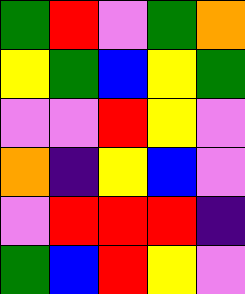[["green", "red", "violet", "green", "orange"], ["yellow", "green", "blue", "yellow", "green"], ["violet", "violet", "red", "yellow", "violet"], ["orange", "indigo", "yellow", "blue", "violet"], ["violet", "red", "red", "red", "indigo"], ["green", "blue", "red", "yellow", "violet"]]